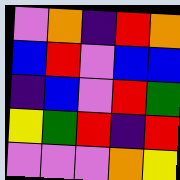[["violet", "orange", "indigo", "red", "orange"], ["blue", "red", "violet", "blue", "blue"], ["indigo", "blue", "violet", "red", "green"], ["yellow", "green", "red", "indigo", "red"], ["violet", "violet", "violet", "orange", "yellow"]]